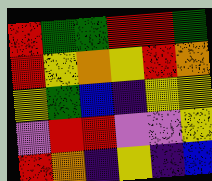[["red", "green", "green", "red", "red", "green"], ["red", "yellow", "orange", "yellow", "red", "orange"], ["yellow", "green", "blue", "indigo", "yellow", "yellow"], ["violet", "red", "red", "violet", "violet", "yellow"], ["red", "orange", "indigo", "yellow", "indigo", "blue"]]